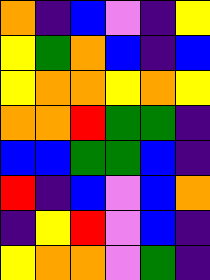[["orange", "indigo", "blue", "violet", "indigo", "yellow"], ["yellow", "green", "orange", "blue", "indigo", "blue"], ["yellow", "orange", "orange", "yellow", "orange", "yellow"], ["orange", "orange", "red", "green", "green", "indigo"], ["blue", "blue", "green", "green", "blue", "indigo"], ["red", "indigo", "blue", "violet", "blue", "orange"], ["indigo", "yellow", "red", "violet", "blue", "indigo"], ["yellow", "orange", "orange", "violet", "green", "indigo"]]